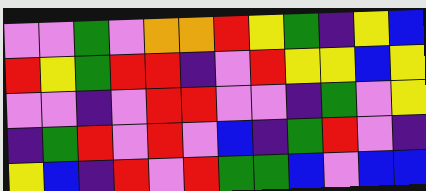[["violet", "violet", "green", "violet", "orange", "orange", "red", "yellow", "green", "indigo", "yellow", "blue"], ["red", "yellow", "green", "red", "red", "indigo", "violet", "red", "yellow", "yellow", "blue", "yellow"], ["violet", "violet", "indigo", "violet", "red", "red", "violet", "violet", "indigo", "green", "violet", "yellow"], ["indigo", "green", "red", "violet", "red", "violet", "blue", "indigo", "green", "red", "violet", "indigo"], ["yellow", "blue", "indigo", "red", "violet", "red", "green", "green", "blue", "violet", "blue", "blue"]]